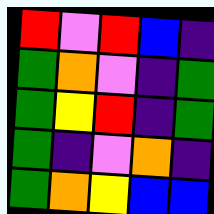[["red", "violet", "red", "blue", "indigo"], ["green", "orange", "violet", "indigo", "green"], ["green", "yellow", "red", "indigo", "green"], ["green", "indigo", "violet", "orange", "indigo"], ["green", "orange", "yellow", "blue", "blue"]]